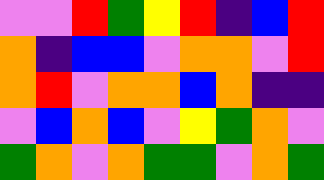[["violet", "violet", "red", "green", "yellow", "red", "indigo", "blue", "red"], ["orange", "indigo", "blue", "blue", "violet", "orange", "orange", "violet", "red"], ["orange", "red", "violet", "orange", "orange", "blue", "orange", "indigo", "indigo"], ["violet", "blue", "orange", "blue", "violet", "yellow", "green", "orange", "violet"], ["green", "orange", "violet", "orange", "green", "green", "violet", "orange", "green"]]